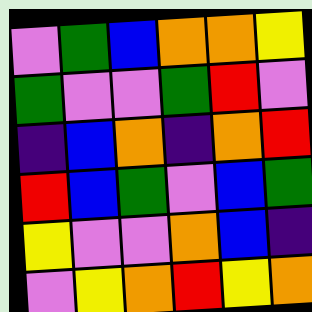[["violet", "green", "blue", "orange", "orange", "yellow"], ["green", "violet", "violet", "green", "red", "violet"], ["indigo", "blue", "orange", "indigo", "orange", "red"], ["red", "blue", "green", "violet", "blue", "green"], ["yellow", "violet", "violet", "orange", "blue", "indigo"], ["violet", "yellow", "orange", "red", "yellow", "orange"]]